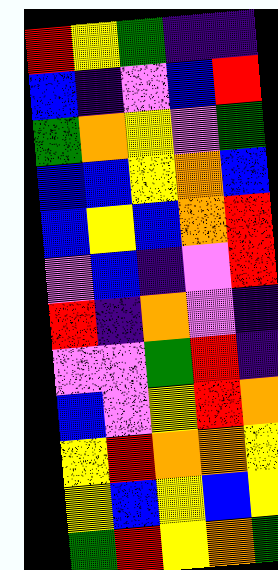[["red", "yellow", "green", "indigo", "indigo"], ["blue", "indigo", "violet", "blue", "red"], ["green", "orange", "yellow", "violet", "green"], ["blue", "blue", "yellow", "orange", "blue"], ["blue", "yellow", "blue", "orange", "red"], ["violet", "blue", "indigo", "violet", "red"], ["red", "indigo", "orange", "violet", "indigo"], ["violet", "violet", "green", "red", "indigo"], ["blue", "violet", "yellow", "red", "orange"], ["yellow", "red", "orange", "orange", "yellow"], ["yellow", "blue", "yellow", "blue", "yellow"], ["green", "red", "yellow", "orange", "green"]]